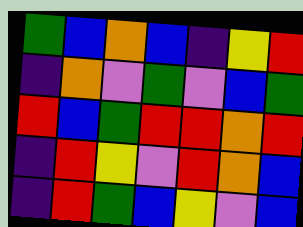[["green", "blue", "orange", "blue", "indigo", "yellow", "red"], ["indigo", "orange", "violet", "green", "violet", "blue", "green"], ["red", "blue", "green", "red", "red", "orange", "red"], ["indigo", "red", "yellow", "violet", "red", "orange", "blue"], ["indigo", "red", "green", "blue", "yellow", "violet", "blue"]]